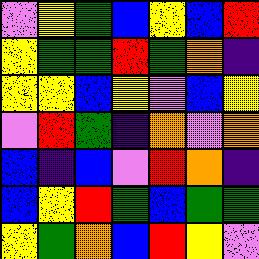[["violet", "yellow", "green", "blue", "yellow", "blue", "red"], ["yellow", "green", "green", "red", "green", "orange", "indigo"], ["yellow", "yellow", "blue", "yellow", "violet", "blue", "yellow"], ["violet", "red", "green", "indigo", "orange", "violet", "orange"], ["blue", "indigo", "blue", "violet", "red", "orange", "indigo"], ["blue", "yellow", "red", "green", "blue", "green", "green"], ["yellow", "green", "orange", "blue", "red", "yellow", "violet"]]